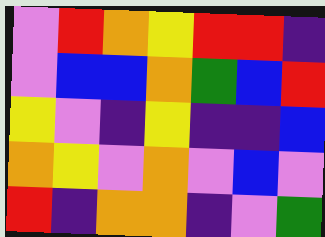[["violet", "red", "orange", "yellow", "red", "red", "indigo"], ["violet", "blue", "blue", "orange", "green", "blue", "red"], ["yellow", "violet", "indigo", "yellow", "indigo", "indigo", "blue"], ["orange", "yellow", "violet", "orange", "violet", "blue", "violet"], ["red", "indigo", "orange", "orange", "indigo", "violet", "green"]]